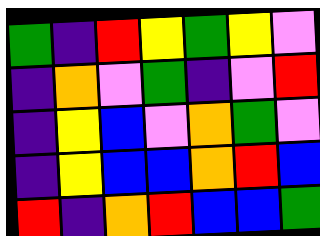[["green", "indigo", "red", "yellow", "green", "yellow", "violet"], ["indigo", "orange", "violet", "green", "indigo", "violet", "red"], ["indigo", "yellow", "blue", "violet", "orange", "green", "violet"], ["indigo", "yellow", "blue", "blue", "orange", "red", "blue"], ["red", "indigo", "orange", "red", "blue", "blue", "green"]]